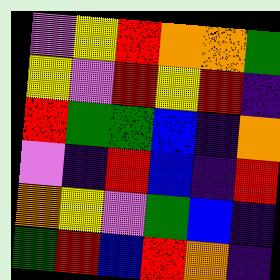[["violet", "yellow", "red", "orange", "orange", "green"], ["yellow", "violet", "red", "yellow", "red", "indigo"], ["red", "green", "green", "blue", "indigo", "orange"], ["violet", "indigo", "red", "blue", "indigo", "red"], ["orange", "yellow", "violet", "green", "blue", "indigo"], ["green", "red", "blue", "red", "orange", "indigo"]]